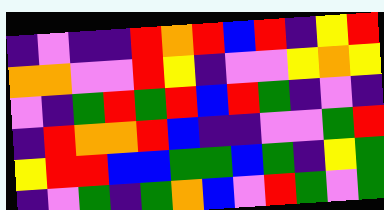[["indigo", "violet", "indigo", "indigo", "red", "orange", "red", "blue", "red", "indigo", "yellow", "red"], ["orange", "orange", "violet", "violet", "red", "yellow", "indigo", "violet", "violet", "yellow", "orange", "yellow"], ["violet", "indigo", "green", "red", "green", "red", "blue", "red", "green", "indigo", "violet", "indigo"], ["indigo", "red", "orange", "orange", "red", "blue", "indigo", "indigo", "violet", "violet", "green", "red"], ["yellow", "red", "red", "blue", "blue", "green", "green", "blue", "green", "indigo", "yellow", "green"], ["indigo", "violet", "green", "indigo", "green", "orange", "blue", "violet", "red", "green", "violet", "green"]]